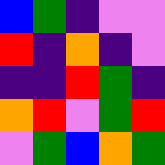[["blue", "green", "indigo", "violet", "violet"], ["red", "indigo", "orange", "indigo", "violet"], ["indigo", "indigo", "red", "green", "indigo"], ["orange", "red", "violet", "green", "red"], ["violet", "green", "blue", "orange", "green"]]